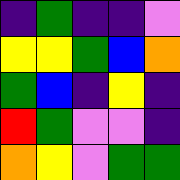[["indigo", "green", "indigo", "indigo", "violet"], ["yellow", "yellow", "green", "blue", "orange"], ["green", "blue", "indigo", "yellow", "indigo"], ["red", "green", "violet", "violet", "indigo"], ["orange", "yellow", "violet", "green", "green"]]